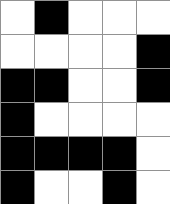[["white", "black", "white", "white", "white"], ["white", "white", "white", "white", "black"], ["black", "black", "white", "white", "black"], ["black", "white", "white", "white", "white"], ["black", "black", "black", "black", "white"], ["black", "white", "white", "black", "white"]]